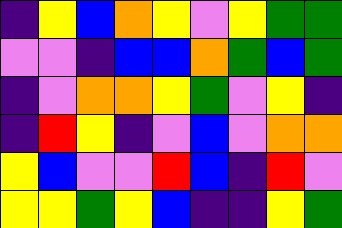[["indigo", "yellow", "blue", "orange", "yellow", "violet", "yellow", "green", "green"], ["violet", "violet", "indigo", "blue", "blue", "orange", "green", "blue", "green"], ["indigo", "violet", "orange", "orange", "yellow", "green", "violet", "yellow", "indigo"], ["indigo", "red", "yellow", "indigo", "violet", "blue", "violet", "orange", "orange"], ["yellow", "blue", "violet", "violet", "red", "blue", "indigo", "red", "violet"], ["yellow", "yellow", "green", "yellow", "blue", "indigo", "indigo", "yellow", "green"]]